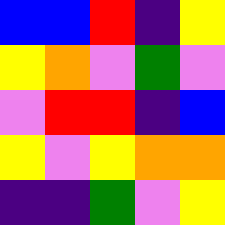[["blue", "blue", "red", "indigo", "yellow"], ["yellow", "orange", "violet", "green", "violet"], ["violet", "red", "red", "indigo", "blue"], ["yellow", "violet", "yellow", "orange", "orange"], ["indigo", "indigo", "green", "violet", "yellow"]]